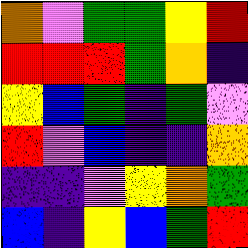[["orange", "violet", "green", "green", "yellow", "red"], ["red", "red", "red", "green", "orange", "indigo"], ["yellow", "blue", "green", "indigo", "green", "violet"], ["red", "violet", "blue", "indigo", "indigo", "orange"], ["indigo", "indigo", "violet", "yellow", "orange", "green"], ["blue", "indigo", "yellow", "blue", "green", "red"]]